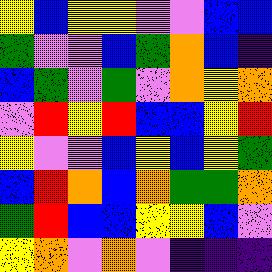[["yellow", "blue", "yellow", "yellow", "violet", "violet", "blue", "blue"], ["green", "violet", "violet", "blue", "green", "orange", "blue", "indigo"], ["blue", "green", "violet", "green", "violet", "orange", "yellow", "orange"], ["violet", "red", "yellow", "red", "blue", "blue", "yellow", "red"], ["yellow", "violet", "violet", "blue", "yellow", "blue", "yellow", "green"], ["blue", "red", "orange", "blue", "orange", "green", "green", "orange"], ["green", "red", "blue", "blue", "yellow", "yellow", "blue", "violet"], ["yellow", "orange", "violet", "orange", "violet", "indigo", "indigo", "indigo"]]